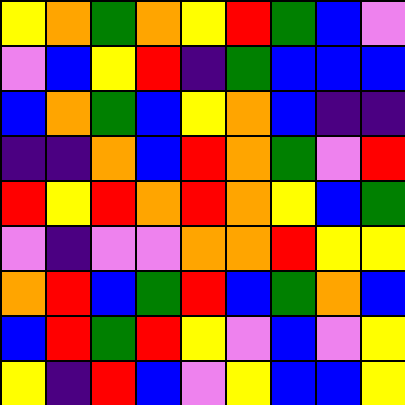[["yellow", "orange", "green", "orange", "yellow", "red", "green", "blue", "violet"], ["violet", "blue", "yellow", "red", "indigo", "green", "blue", "blue", "blue"], ["blue", "orange", "green", "blue", "yellow", "orange", "blue", "indigo", "indigo"], ["indigo", "indigo", "orange", "blue", "red", "orange", "green", "violet", "red"], ["red", "yellow", "red", "orange", "red", "orange", "yellow", "blue", "green"], ["violet", "indigo", "violet", "violet", "orange", "orange", "red", "yellow", "yellow"], ["orange", "red", "blue", "green", "red", "blue", "green", "orange", "blue"], ["blue", "red", "green", "red", "yellow", "violet", "blue", "violet", "yellow"], ["yellow", "indigo", "red", "blue", "violet", "yellow", "blue", "blue", "yellow"]]